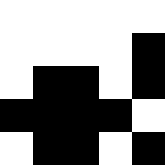[["white", "white", "white", "white", "white"], ["white", "white", "white", "white", "black"], ["white", "black", "black", "white", "black"], ["black", "black", "black", "black", "white"], ["white", "black", "black", "white", "black"]]